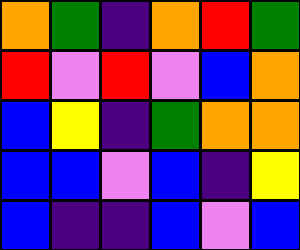[["orange", "green", "indigo", "orange", "red", "green"], ["red", "violet", "red", "violet", "blue", "orange"], ["blue", "yellow", "indigo", "green", "orange", "orange"], ["blue", "blue", "violet", "blue", "indigo", "yellow"], ["blue", "indigo", "indigo", "blue", "violet", "blue"]]